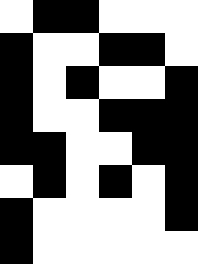[["white", "black", "black", "white", "white", "white"], ["black", "white", "white", "black", "black", "white"], ["black", "white", "black", "white", "white", "black"], ["black", "white", "white", "black", "black", "black"], ["black", "black", "white", "white", "black", "black"], ["white", "black", "white", "black", "white", "black"], ["black", "white", "white", "white", "white", "black"], ["black", "white", "white", "white", "white", "white"]]